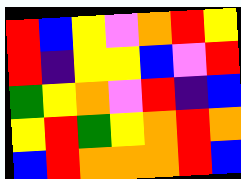[["red", "blue", "yellow", "violet", "orange", "red", "yellow"], ["red", "indigo", "yellow", "yellow", "blue", "violet", "red"], ["green", "yellow", "orange", "violet", "red", "indigo", "blue"], ["yellow", "red", "green", "yellow", "orange", "red", "orange"], ["blue", "red", "orange", "orange", "orange", "red", "blue"]]